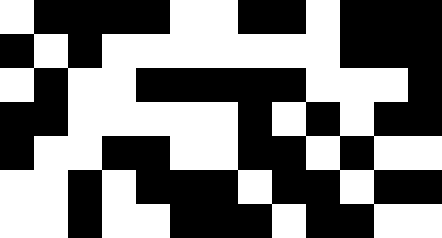[["white", "black", "black", "black", "black", "white", "white", "black", "black", "white", "black", "black", "black"], ["black", "white", "black", "white", "white", "white", "white", "white", "white", "white", "black", "black", "black"], ["white", "black", "white", "white", "black", "black", "black", "black", "black", "white", "white", "white", "black"], ["black", "black", "white", "white", "white", "white", "white", "black", "white", "black", "white", "black", "black"], ["black", "white", "white", "black", "black", "white", "white", "black", "black", "white", "black", "white", "white"], ["white", "white", "black", "white", "black", "black", "black", "white", "black", "black", "white", "black", "black"], ["white", "white", "black", "white", "white", "black", "black", "black", "white", "black", "black", "white", "white"]]